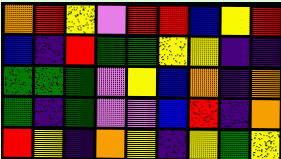[["orange", "red", "yellow", "violet", "red", "red", "blue", "yellow", "red"], ["blue", "indigo", "red", "green", "green", "yellow", "yellow", "indigo", "indigo"], ["green", "green", "green", "violet", "yellow", "blue", "orange", "indigo", "orange"], ["green", "indigo", "green", "violet", "violet", "blue", "red", "indigo", "orange"], ["red", "yellow", "indigo", "orange", "yellow", "indigo", "yellow", "green", "yellow"]]